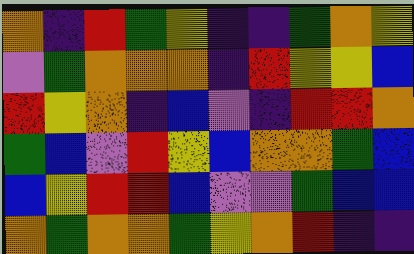[["orange", "indigo", "red", "green", "yellow", "indigo", "indigo", "green", "orange", "yellow"], ["violet", "green", "orange", "orange", "orange", "indigo", "red", "yellow", "yellow", "blue"], ["red", "yellow", "orange", "indigo", "blue", "violet", "indigo", "red", "red", "orange"], ["green", "blue", "violet", "red", "yellow", "blue", "orange", "orange", "green", "blue"], ["blue", "yellow", "red", "red", "blue", "violet", "violet", "green", "blue", "blue"], ["orange", "green", "orange", "orange", "green", "yellow", "orange", "red", "indigo", "indigo"]]